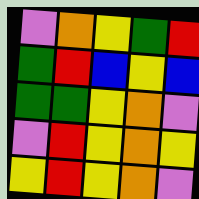[["violet", "orange", "yellow", "green", "red"], ["green", "red", "blue", "yellow", "blue"], ["green", "green", "yellow", "orange", "violet"], ["violet", "red", "yellow", "orange", "yellow"], ["yellow", "red", "yellow", "orange", "violet"]]